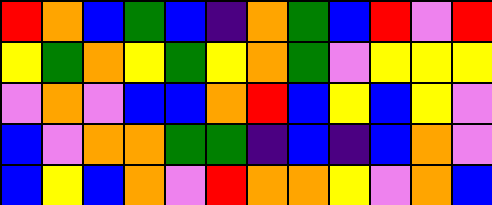[["red", "orange", "blue", "green", "blue", "indigo", "orange", "green", "blue", "red", "violet", "red"], ["yellow", "green", "orange", "yellow", "green", "yellow", "orange", "green", "violet", "yellow", "yellow", "yellow"], ["violet", "orange", "violet", "blue", "blue", "orange", "red", "blue", "yellow", "blue", "yellow", "violet"], ["blue", "violet", "orange", "orange", "green", "green", "indigo", "blue", "indigo", "blue", "orange", "violet"], ["blue", "yellow", "blue", "orange", "violet", "red", "orange", "orange", "yellow", "violet", "orange", "blue"]]